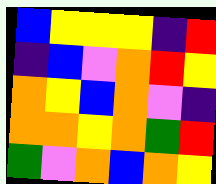[["blue", "yellow", "yellow", "yellow", "indigo", "red"], ["indigo", "blue", "violet", "orange", "red", "yellow"], ["orange", "yellow", "blue", "orange", "violet", "indigo"], ["orange", "orange", "yellow", "orange", "green", "red"], ["green", "violet", "orange", "blue", "orange", "yellow"]]